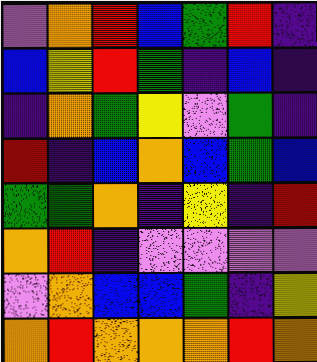[["violet", "orange", "red", "blue", "green", "red", "indigo"], ["blue", "yellow", "red", "green", "indigo", "blue", "indigo"], ["indigo", "orange", "green", "yellow", "violet", "green", "indigo"], ["red", "indigo", "blue", "orange", "blue", "green", "blue"], ["green", "green", "orange", "indigo", "yellow", "indigo", "red"], ["orange", "red", "indigo", "violet", "violet", "violet", "violet"], ["violet", "orange", "blue", "blue", "green", "indigo", "yellow"], ["orange", "red", "orange", "orange", "orange", "red", "orange"]]